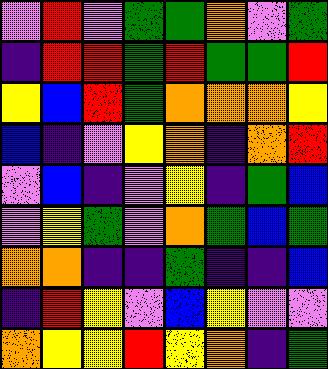[["violet", "red", "violet", "green", "green", "orange", "violet", "green"], ["indigo", "red", "red", "green", "red", "green", "green", "red"], ["yellow", "blue", "red", "green", "orange", "orange", "orange", "yellow"], ["blue", "indigo", "violet", "yellow", "orange", "indigo", "orange", "red"], ["violet", "blue", "indigo", "violet", "yellow", "indigo", "green", "blue"], ["violet", "yellow", "green", "violet", "orange", "green", "blue", "green"], ["orange", "orange", "indigo", "indigo", "green", "indigo", "indigo", "blue"], ["indigo", "red", "yellow", "violet", "blue", "yellow", "violet", "violet"], ["orange", "yellow", "yellow", "red", "yellow", "orange", "indigo", "green"]]